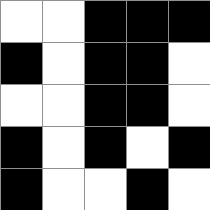[["white", "white", "black", "black", "black"], ["black", "white", "black", "black", "white"], ["white", "white", "black", "black", "white"], ["black", "white", "black", "white", "black"], ["black", "white", "white", "black", "white"]]